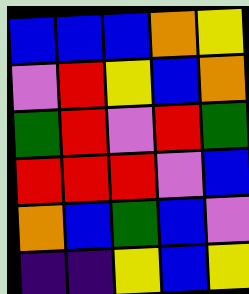[["blue", "blue", "blue", "orange", "yellow"], ["violet", "red", "yellow", "blue", "orange"], ["green", "red", "violet", "red", "green"], ["red", "red", "red", "violet", "blue"], ["orange", "blue", "green", "blue", "violet"], ["indigo", "indigo", "yellow", "blue", "yellow"]]